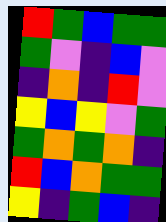[["red", "green", "blue", "green", "green"], ["green", "violet", "indigo", "blue", "violet"], ["indigo", "orange", "indigo", "red", "violet"], ["yellow", "blue", "yellow", "violet", "green"], ["green", "orange", "green", "orange", "indigo"], ["red", "blue", "orange", "green", "green"], ["yellow", "indigo", "green", "blue", "indigo"]]